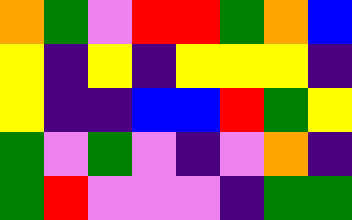[["orange", "green", "violet", "red", "red", "green", "orange", "blue"], ["yellow", "indigo", "yellow", "indigo", "yellow", "yellow", "yellow", "indigo"], ["yellow", "indigo", "indigo", "blue", "blue", "red", "green", "yellow"], ["green", "violet", "green", "violet", "indigo", "violet", "orange", "indigo"], ["green", "red", "violet", "violet", "violet", "indigo", "green", "green"]]